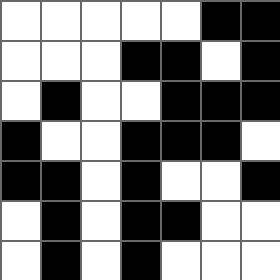[["white", "white", "white", "white", "white", "black", "black"], ["white", "white", "white", "black", "black", "white", "black"], ["white", "black", "white", "white", "black", "black", "black"], ["black", "white", "white", "black", "black", "black", "white"], ["black", "black", "white", "black", "white", "white", "black"], ["white", "black", "white", "black", "black", "white", "white"], ["white", "black", "white", "black", "white", "white", "white"]]